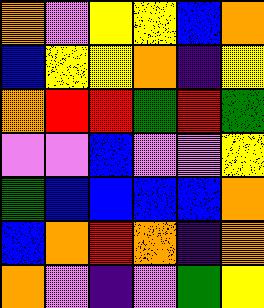[["orange", "violet", "yellow", "yellow", "blue", "orange"], ["blue", "yellow", "yellow", "orange", "indigo", "yellow"], ["orange", "red", "red", "green", "red", "green"], ["violet", "violet", "blue", "violet", "violet", "yellow"], ["green", "blue", "blue", "blue", "blue", "orange"], ["blue", "orange", "red", "orange", "indigo", "orange"], ["orange", "violet", "indigo", "violet", "green", "yellow"]]